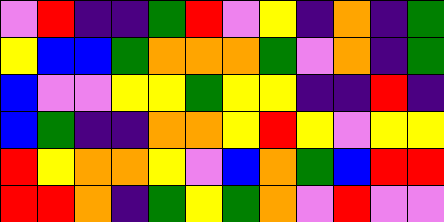[["violet", "red", "indigo", "indigo", "green", "red", "violet", "yellow", "indigo", "orange", "indigo", "green"], ["yellow", "blue", "blue", "green", "orange", "orange", "orange", "green", "violet", "orange", "indigo", "green"], ["blue", "violet", "violet", "yellow", "yellow", "green", "yellow", "yellow", "indigo", "indigo", "red", "indigo"], ["blue", "green", "indigo", "indigo", "orange", "orange", "yellow", "red", "yellow", "violet", "yellow", "yellow"], ["red", "yellow", "orange", "orange", "yellow", "violet", "blue", "orange", "green", "blue", "red", "red"], ["red", "red", "orange", "indigo", "green", "yellow", "green", "orange", "violet", "red", "violet", "violet"]]